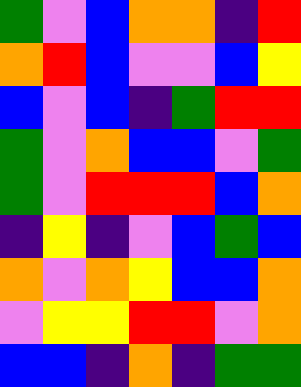[["green", "violet", "blue", "orange", "orange", "indigo", "red"], ["orange", "red", "blue", "violet", "violet", "blue", "yellow"], ["blue", "violet", "blue", "indigo", "green", "red", "red"], ["green", "violet", "orange", "blue", "blue", "violet", "green"], ["green", "violet", "red", "red", "red", "blue", "orange"], ["indigo", "yellow", "indigo", "violet", "blue", "green", "blue"], ["orange", "violet", "orange", "yellow", "blue", "blue", "orange"], ["violet", "yellow", "yellow", "red", "red", "violet", "orange"], ["blue", "blue", "indigo", "orange", "indigo", "green", "green"]]